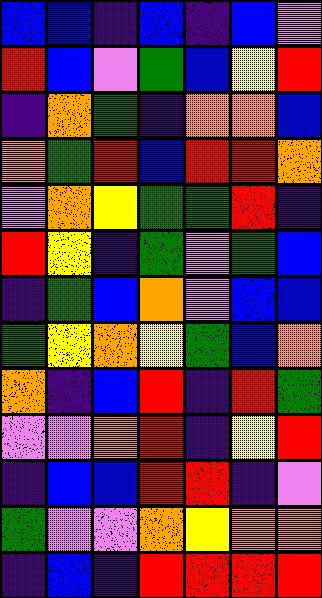[["blue", "blue", "indigo", "blue", "indigo", "blue", "violet"], ["red", "blue", "violet", "green", "blue", "yellow", "red"], ["indigo", "orange", "green", "indigo", "orange", "orange", "blue"], ["orange", "green", "red", "blue", "red", "red", "orange"], ["violet", "orange", "yellow", "green", "green", "red", "indigo"], ["red", "yellow", "indigo", "green", "violet", "green", "blue"], ["indigo", "green", "blue", "orange", "violet", "blue", "blue"], ["green", "yellow", "orange", "yellow", "green", "blue", "orange"], ["orange", "indigo", "blue", "red", "indigo", "red", "green"], ["violet", "violet", "orange", "red", "indigo", "yellow", "red"], ["indigo", "blue", "blue", "red", "red", "indigo", "violet"], ["green", "violet", "violet", "orange", "yellow", "orange", "orange"], ["indigo", "blue", "indigo", "red", "red", "red", "red"]]